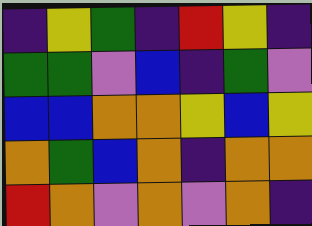[["indigo", "yellow", "green", "indigo", "red", "yellow", "indigo"], ["green", "green", "violet", "blue", "indigo", "green", "violet"], ["blue", "blue", "orange", "orange", "yellow", "blue", "yellow"], ["orange", "green", "blue", "orange", "indigo", "orange", "orange"], ["red", "orange", "violet", "orange", "violet", "orange", "indigo"]]